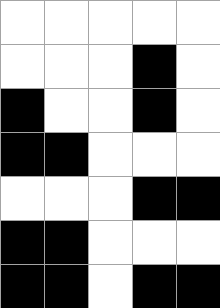[["white", "white", "white", "white", "white"], ["white", "white", "white", "black", "white"], ["black", "white", "white", "black", "white"], ["black", "black", "white", "white", "white"], ["white", "white", "white", "black", "black"], ["black", "black", "white", "white", "white"], ["black", "black", "white", "black", "black"]]